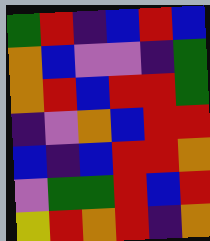[["green", "red", "indigo", "blue", "red", "blue"], ["orange", "blue", "violet", "violet", "indigo", "green"], ["orange", "red", "blue", "red", "red", "green"], ["indigo", "violet", "orange", "blue", "red", "red"], ["blue", "indigo", "blue", "red", "red", "orange"], ["violet", "green", "green", "red", "blue", "red"], ["yellow", "red", "orange", "red", "indigo", "orange"]]